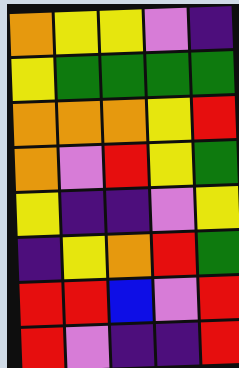[["orange", "yellow", "yellow", "violet", "indigo"], ["yellow", "green", "green", "green", "green"], ["orange", "orange", "orange", "yellow", "red"], ["orange", "violet", "red", "yellow", "green"], ["yellow", "indigo", "indigo", "violet", "yellow"], ["indigo", "yellow", "orange", "red", "green"], ["red", "red", "blue", "violet", "red"], ["red", "violet", "indigo", "indigo", "red"]]